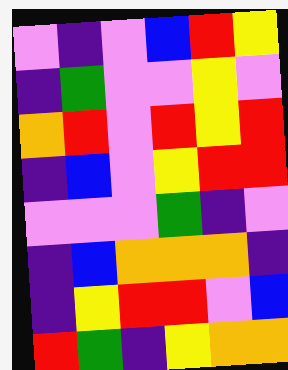[["violet", "indigo", "violet", "blue", "red", "yellow"], ["indigo", "green", "violet", "violet", "yellow", "violet"], ["orange", "red", "violet", "red", "yellow", "red"], ["indigo", "blue", "violet", "yellow", "red", "red"], ["violet", "violet", "violet", "green", "indigo", "violet"], ["indigo", "blue", "orange", "orange", "orange", "indigo"], ["indigo", "yellow", "red", "red", "violet", "blue"], ["red", "green", "indigo", "yellow", "orange", "orange"]]